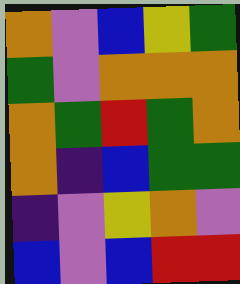[["orange", "violet", "blue", "yellow", "green"], ["green", "violet", "orange", "orange", "orange"], ["orange", "green", "red", "green", "orange"], ["orange", "indigo", "blue", "green", "green"], ["indigo", "violet", "yellow", "orange", "violet"], ["blue", "violet", "blue", "red", "red"]]